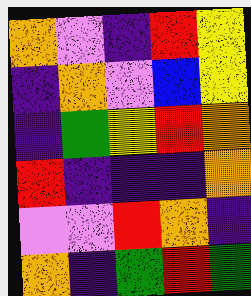[["orange", "violet", "indigo", "red", "yellow"], ["indigo", "orange", "violet", "blue", "yellow"], ["indigo", "green", "yellow", "red", "orange"], ["red", "indigo", "indigo", "indigo", "orange"], ["violet", "violet", "red", "orange", "indigo"], ["orange", "indigo", "green", "red", "green"]]